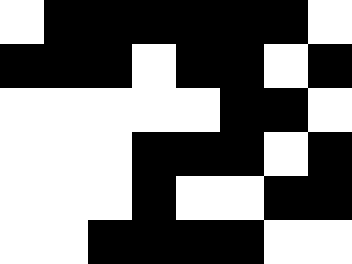[["white", "black", "black", "black", "black", "black", "black", "white"], ["black", "black", "black", "white", "black", "black", "white", "black"], ["white", "white", "white", "white", "white", "black", "black", "white"], ["white", "white", "white", "black", "black", "black", "white", "black"], ["white", "white", "white", "black", "white", "white", "black", "black"], ["white", "white", "black", "black", "black", "black", "white", "white"]]